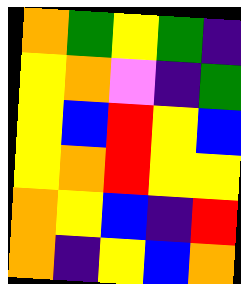[["orange", "green", "yellow", "green", "indigo"], ["yellow", "orange", "violet", "indigo", "green"], ["yellow", "blue", "red", "yellow", "blue"], ["yellow", "orange", "red", "yellow", "yellow"], ["orange", "yellow", "blue", "indigo", "red"], ["orange", "indigo", "yellow", "blue", "orange"]]